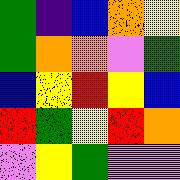[["green", "indigo", "blue", "orange", "yellow"], ["green", "orange", "orange", "violet", "green"], ["blue", "yellow", "red", "yellow", "blue"], ["red", "green", "yellow", "red", "orange"], ["violet", "yellow", "green", "violet", "violet"]]